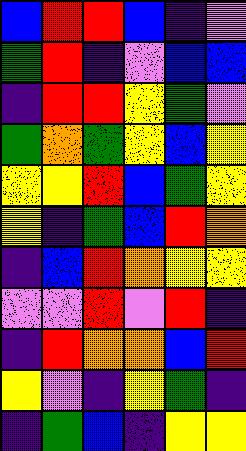[["blue", "red", "red", "blue", "indigo", "violet"], ["green", "red", "indigo", "violet", "blue", "blue"], ["indigo", "red", "red", "yellow", "green", "violet"], ["green", "orange", "green", "yellow", "blue", "yellow"], ["yellow", "yellow", "red", "blue", "green", "yellow"], ["yellow", "indigo", "green", "blue", "red", "orange"], ["indigo", "blue", "red", "orange", "yellow", "yellow"], ["violet", "violet", "red", "violet", "red", "indigo"], ["indigo", "red", "orange", "orange", "blue", "red"], ["yellow", "violet", "indigo", "yellow", "green", "indigo"], ["indigo", "green", "blue", "indigo", "yellow", "yellow"]]